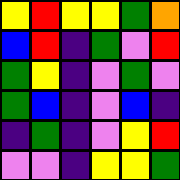[["yellow", "red", "yellow", "yellow", "green", "orange"], ["blue", "red", "indigo", "green", "violet", "red"], ["green", "yellow", "indigo", "violet", "green", "violet"], ["green", "blue", "indigo", "violet", "blue", "indigo"], ["indigo", "green", "indigo", "violet", "yellow", "red"], ["violet", "violet", "indigo", "yellow", "yellow", "green"]]